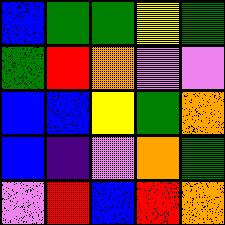[["blue", "green", "green", "yellow", "green"], ["green", "red", "orange", "violet", "violet"], ["blue", "blue", "yellow", "green", "orange"], ["blue", "indigo", "violet", "orange", "green"], ["violet", "red", "blue", "red", "orange"]]